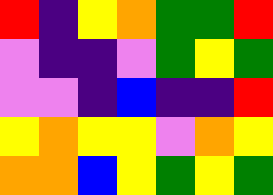[["red", "indigo", "yellow", "orange", "green", "green", "red"], ["violet", "indigo", "indigo", "violet", "green", "yellow", "green"], ["violet", "violet", "indigo", "blue", "indigo", "indigo", "red"], ["yellow", "orange", "yellow", "yellow", "violet", "orange", "yellow"], ["orange", "orange", "blue", "yellow", "green", "yellow", "green"]]